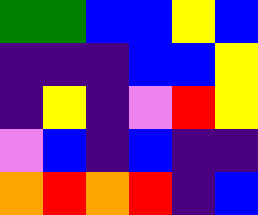[["green", "green", "blue", "blue", "yellow", "blue"], ["indigo", "indigo", "indigo", "blue", "blue", "yellow"], ["indigo", "yellow", "indigo", "violet", "red", "yellow"], ["violet", "blue", "indigo", "blue", "indigo", "indigo"], ["orange", "red", "orange", "red", "indigo", "blue"]]